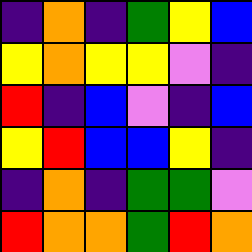[["indigo", "orange", "indigo", "green", "yellow", "blue"], ["yellow", "orange", "yellow", "yellow", "violet", "indigo"], ["red", "indigo", "blue", "violet", "indigo", "blue"], ["yellow", "red", "blue", "blue", "yellow", "indigo"], ["indigo", "orange", "indigo", "green", "green", "violet"], ["red", "orange", "orange", "green", "red", "orange"]]